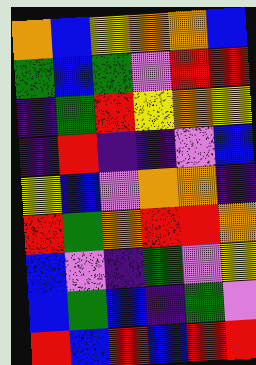[["orange", "blue", "yellow", "orange", "orange", "blue"], ["green", "blue", "green", "violet", "red", "red"], ["indigo", "green", "red", "yellow", "orange", "yellow"], ["indigo", "red", "indigo", "indigo", "violet", "blue"], ["yellow", "blue", "violet", "orange", "orange", "indigo"], ["red", "green", "orange", "red", "red", "orange"], ["blue", "violet", "indigo", "green", "violet", "yellow"], ["blue", "green", "blue", "indigo", "green", "violet"], ["red", "blue", "red", "blue", "red", "red"]]